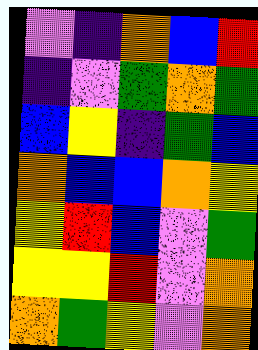[["violet", "indigo", "orange", "blue", "red"], ["indigo", "violet", "green", "orange", "green"], ["blue", "yellow", "indigo", "green", "blue"], ["orange", "blue", "blue", "orange", "yellow"], ["yellow", "red", "blue", "violet", "green"], ["yellow", "yellow", "red", "violet", "orange"], ["orange", "green", "yellow", "violet", "orange"]]